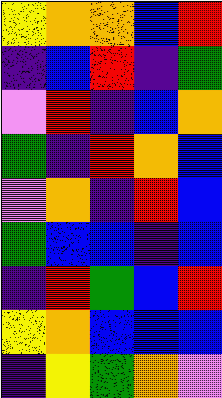[["yellow", "orange", "orange", "blue", "red"], ["indigo", "blue", "red", "indigo", "green"], ["violet", "red", "indigo", "blue", "orange"], ["green", "indigo", "red", "orange", "blue"], ["violet", "orange", "indigo", "red", "blue"], ["green", "blue", "blue", "indigo", "blue"], ["indigo", "red", "green", "blue", "red"], ["yellow", "orange", "blue", "blue", "blue"], ["indigo", "yellow", "green", "orange", "violet"]]